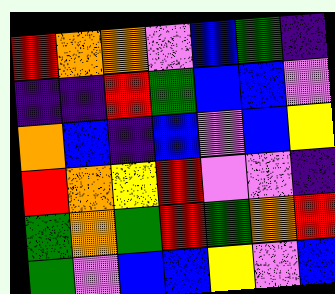[["red", "orange", "orange", "violet", "blue", "green", "indigo"], ["indigo", "indigo", "red", "green", "blue", "blue", "violet"], ["orange", "blue", "indigo", "blue", "violet", "blue", "yellow"], ["red", "orange", "yellow", "red", "violet", "violet", "indigo"], ["green", "orange", "green", "red", "green", "orange", "red"], ["green", "violet", "blue", "blue", "yellow", "violet", "blue"]]